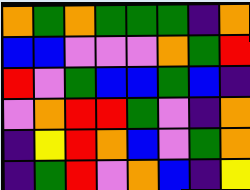[["orange", "green", "orange", "green", "green", "green", "indigo", "orange"], ["blue", "blue", "violet", "violet", "violet", "orange", "green", "red"], ["red", "violet", "green", "blue", "blue", "green", "blue", "indigo"], ["violet", "orange", "red", "red", "green", "violet", "indigo", "orange"], ["indigo", "yellow", "red", "orange", "blue", "violet", "green", "orange"], ["indigo", "green", "red", "violet", "orange", "blue", "indigo", "yellow"]]